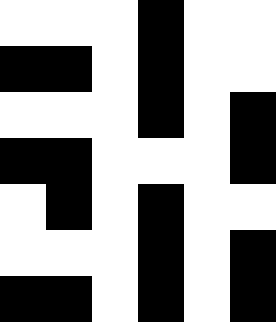[["white", "white", "white", "black", "white", "white"], ["black", "black", "white", "black", "white", "white"], ["white", "white", "white", "black", "white", "black"], ["black", "black", "white", "white", "white", "black"], ["white", "black", "white", "black", "white", "white"], ["white", "white", "white", "black", "white", "black"], ["black", "black", "white", "black", "white", "black"]]